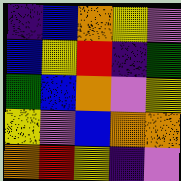[["indigo", "blue", "orange", "yellow", "violet"], ["blue", "yellow", "red", "indigo", "green"], ["green", "blue", "orange", "violet", "yellow"], ["yellow", "violet", "blue", "orange", "orange"], ["orange", "red", "yellow", "indigo", "violet"]]